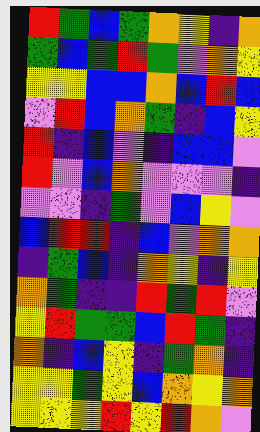[["red", "green", "blue", "green", "orange", "yellow", "indigo", "orange"], ["green", "blue", "green", "red", "green", "violet", "orange", "yellow"], ["yellow", "yellow", "blue", "blue", "orange", "blue", "red", "blue"], ["violet", "red", "blue", "orange", "green", "indigo", "blue", "yellow"], ["red", "indigo", "blue", "violet", "indigo", "blue", "blue", "violet"], ["red", "violet", "blue", "orange", "violet", "violet", "violet", "indigo"], ["violet", "violet", "indigo", "green", "violet", "blue", "yellow", "violet"], ["blue", "red", "red", "indigo", "blue", "violet", "orange", "orange"], ["indigo", "green", "blue", "indigo", "orange", "yellow", "indigo", "yellow"], ["orange", "green", "indigo", "indigo", "red", "green", "red", "violet"], ["yellow", "red", "green", "green", "blue", "red", "green", "indigo"], ["orange", "indigo", "blue", "yellow", "indigo", "green", "orange", "indigo"], ["yellow", "yellow", "green", "yellow", "blue", "orange", "yellow", "orange"], ["yellow", "yellow", "yellow", "red", "yellow", "red", "orange", "violet"]]